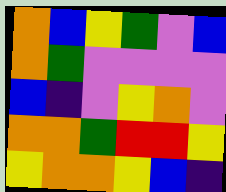[["orange", "blue", "yellow", "green", "violet", "blue"], ["orange", "green", "violet", "violet", "violet", "violet"], ["blue", "indigo", "violet", "yellow", "orange", "violet"], ["orange", "orange", "green", "red", "red", "yellow"], ["yellow", "orange", "orange", "yellow", "blue", "indigo"]]